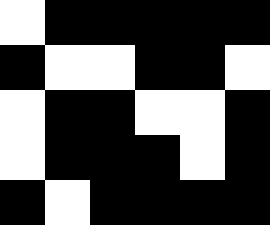[["white", "black", "black", "black", "black", "black"], ["black", "white", "white", "black", "black", "white"], ["white", "black", "black", "white", "white", "black"], ["white", "black", "black", "black", "white", "black"], ["black", "white", "black", "black", "black", "black"]]